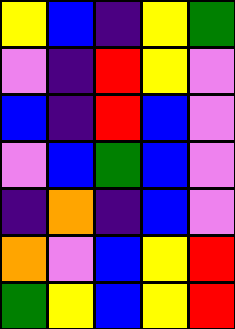[["yellow", "blue", "indigo", "yellow", "green"], ["violet", "indigo", "red", "yellow", "violet"], ["blue", "indigo", "red", "blue", "violet"], ["violet", "blue", "green", "blue", "violet"], ["indigo", "orange", "indigo", "blue", "violet"], ["orange", "violet", "blue", "yellow", "red"], ["green", "yellow", "blue", "yellow", "red"]]